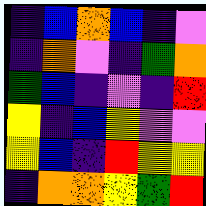[["indigo", "blue", "orange", "blue", "indigo", "violet"], ["indigo", "orange", "violet", "indigo", "green", "orange"], ["green", "blue", "indigo", "violet", "indigo", "red"], ["yellow", "indigo", "blue", "yellow", "violet", "violet"], ["yellow", "blue", "indigo", "red", "yellow", "yellow"], ["indigo", "orange", "orange", "yellow", "green", "red"]]